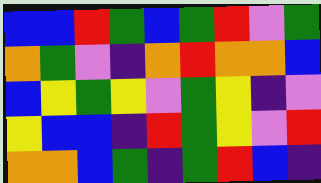[["blue", "blue", "red", "green", "blue", "green", "red", "violet", "green"], ["orange", "green", "violet", "indigo", "orange", "red", "orange", "orange", "blue"], ["blue", "yellow", "green", "yellow", "violet", "green", "yellow", "indigo", "violet"], ["yellow", "blue", "blue", "indigo", "red", "green", "yellow", "violet", "red"], ["orange", "orange", "blue", "green", "indigo", "green", "red", "blue", "indigo"]]